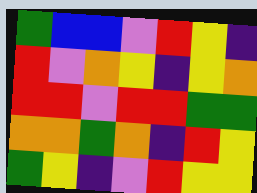[["green", "blue", "blue", "violet", "red", "yellow", "indigo"], ["red", "violet", "orange", "yellow", "indigo", "yellow", "orange"], ["red", "red", "violet", "red", "red", "green", "green"], ["orange", "orange", "green", "orange", "indigo", "red", "yellow"], ["green", "yellow", "indigo", "violet", "red", "yellow", "yellow"]]